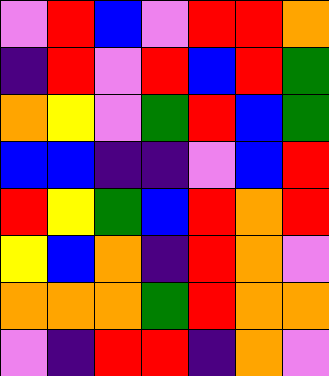[["violet", "red", "blue", "violet", "red", "red", "orange"], ["indigo", "red", "violet", "red", "blue", "red", "green"], ["orange", "yellow", "violet", "green", "red", "blue", "green"], ["blue", "blue", "indigo", "indigo", "violet", "blue", "red"], ["red", "yellow", "green", "blue", "red", "orange", "red"], ["yellow", "blue", "orange", "indigo", "red", "orange", "violet"], ["orange", "orange", "orange", "green", "red", "orange", "orange"], ["violet", "indigo", "red", "red", "indigo", "orange", "violet"]]